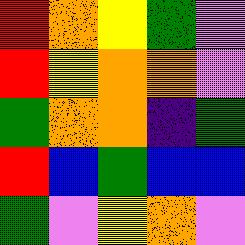[["red", "orange", "yellow", "green", "violet"], ["red", "yellow", "orange", "orange", "violet"], ["green", "orange", "orange", "indigo", "green"], ["red", "blue", "green", "blue", "blue"], ["green", "violet", "yellow", "orange", "violet"]]